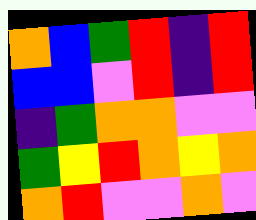[["orange", "blue", "green", "red", "indigo", "red"], ["blue", "blue", "violet", "red", "indigo", "red"], ["indigo", "green", "orange", "orange", "violet", "violet"], ["green", "yellow", "red", "orange", "yellow", "orange"], ["orange", "red", "violet", "violet", "orange", "violet"]]